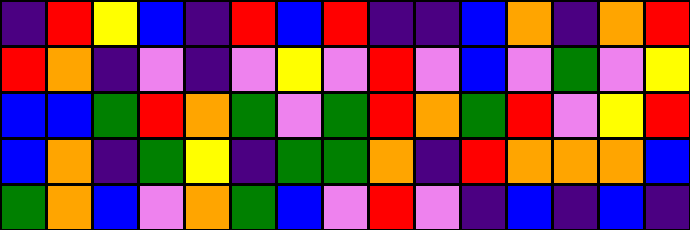[["indigo", "red", "yellow", "blue", "indigo", "red", "blue", "red", "indigo", "indigo", "blue", "orange", "indigo", "orange", "red"], ["red", "orange", "indigo", "violet", "indigo", "violet", "yellow", "violet", "red", "violet", "blue", "violet", "green", "violet", "yellow"], ["blue", "blue", "green", "red", "orange", "green", "violet", "green", "red", "orange", "green", "red", "violet", "yellow", "red"], ["blue", "orange", "indigo", "green", "yellow", "indigo", "green", "green", "orange", "indigo", "red", "orange", "orange", "orange", "blue"], ["green", "orange", "blue", "violet", "orange", "green", "blue", "violet", "red", "violet", "indigo", "blue", "indigo", "blue", "indigo"]]